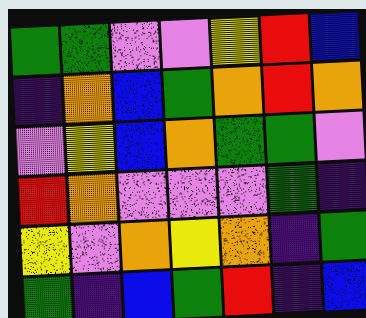[["green", "green", "violet", "violet", "yellow", "red", "blue"], ["indigo", "orange", "blue", "green", "orange", "red", "orange"], ["violet", "yellow", "blue", "orange", "green", "green", "violet"], ["red", "orange", "violet", "violet", "violet", "green", "indigo"], ["yellow", "violet", "orange", "yellow", "orange", "indigo", "green"], ["green", "indigo", "blue", "green", "red", "indigo", "blue"]]